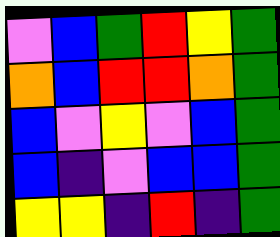[["violet", "blue", "green", "red", "yellow", "green"], ["orange", "blue", "red", "red", "orange", "green"], ["blue", "violet", "yellow", "violet", "blue", "green"], ["blue", "indigo", "violet", "blue", "blue", "green"], ["yellow", "yellow", "indigo", "red", "indigo", "green"]]